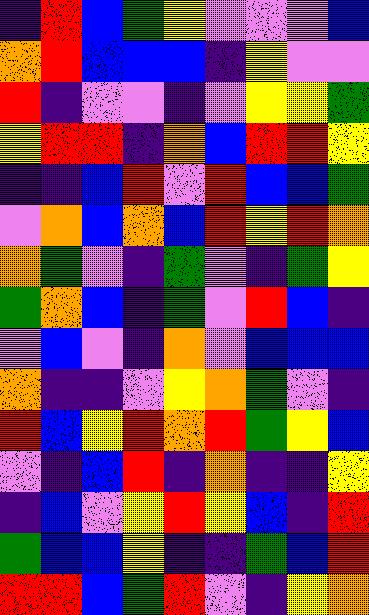[["indigo", "red", "blue", "green", "yellow", "violet", "violet", "violet", "blue"], ["orange", "red", "blue", "blue", "blue", "indigo", "yellow", "violet", "violet"], ["red", "indigo", "violet", "violet", "indigo", "violet", "yellow", "yellow", "green"], ["yellow", "red", "red", "indigo", "orange", "blue", "red", "red", "yellow"], ["indigo", "indigo", "blue", "red", "violet", "red", "blue", "blue", "green"], ["violet", "orange", "blue", "orange", "blue", "red", "yellow", "red", "orange"], ["orange", "green", "violet", "indigo", "green", "violet", "indigo", "green", "yellow"], ["green", "orange", "blue", "indigo", "green", "violet", "red", "blue", "indigo"], ["violet", "blue", "violet", "indigo", "orange", "violet", "blue", "blue", "blue"], ["orange", "indigo", "indigo", "violet", "yellow", "orange", "green", "violet", "indigo"], ["red", "blue", "yellow", "red", "orange", "red", "green", "yellow", "blue"], ["violet", "indigo", "blue", "red", "indigo", "orange", "indigo", "indigo", "yellow"], ["indigo", "blue", "violet", "yellow", "red", "yellow", "blue", "indigo", "red"], ["green", "blue", "blue", "yellow", "indigo", "indigo", "green", "blue", "red"], ["red", "red", "blue", "green", "red", "violet", "indigo", "yellow", "orange"]]